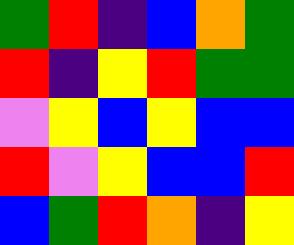[["green", "red", "indigo", "blue", "orange", "green"], ["red", "indigo", "yellow", "red", "green", "green"], ["violet", "yellow", "blue", "yellow", "blue", "blue"], ["red", "violet", "yellow", "blue", "blue", "red"], ["blue", "green", "red", "orange", "indigo", "yellow"]]